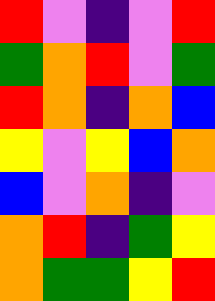[["red", "violet", "indigo", "violet", "red"], ["green", "orange", "red", "violet", "green"], ["red", "orange", "indigo", "orange", "blue"], ["yellow", "violet", "yellow", "blue", "orange"], ["blue", "violet", "orange", "indigo", "violet"], ["orange", "red", "indigo", "green", "yellow"], ["orange", "green", "green", "yellow", "red"]]